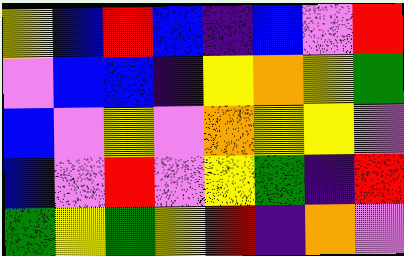[["yellow", "blue", "red", "blue", "indigo", "blue", "violet", "red"], ["violet", "blue", "blue", "indigo", "yellow", "orange", "yellow", "green"], ["blue", "violet", "yellow", "violet", "orange", "yellow", "yellow", "violet"], ["blue", "violet", "red", "violet", "yellow", "green", "indigo", "red"], ["green", "yellow", "green", "yellow", "red", "indigo", "orange", "violet"]]